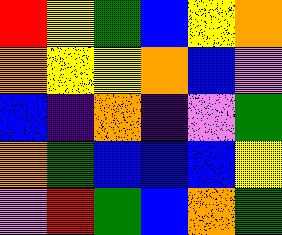[["red", "yellow", "green", "blue", "yellow", "orange"], ["orange", "yellow", "yellow", "orange", "blue", "violet"], ["blue", "indigo", "orange", "indigo", "violet", "green"], ["orange", "green", "blue", "blue", "blue", "yellow"], ["violet", "red", "green", "blue", "orange", "green"]]